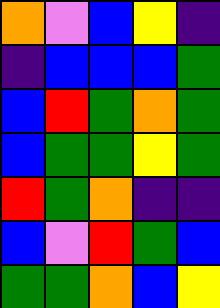[["orange", "violet", "blue", "yellow", "indigo"], ["indigo", "blue", "blue", "blue", "green"], ["blue", "red", "green", "orange", "green"], ["blue", "green", "green", "yellow", "green"], ["red", "green", "orange", "indigo", "indigo"], ["blue", "violet", "red", "green", "blue"], ["green", "green", "orange", "blue", "yellow"]]